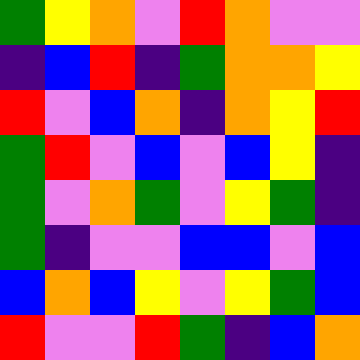[["green", "yellow", "orange", "violet", "red", "orange", "violet", "violet"], ["indigo", "blue", "red", "indigo", "green", "orange", "orange", "yellow"], ["red", "violet", "blue", "orange", "indigo", "orange", "yellow", "red"], ["green", "red", "violet", "blue", "violet", "blue", "yellow", "indigo"], ["green", "violet", "orange", "green", "violet", "yellow", "green", "indigo"], ["green", "indigo", "violet", "violet", "blue", "blue", "violet", "blue"], ["blue", "orange", "blue", "yellow", "violet", "yellow", "green", "blue"], ["red", "violet", "violet", "red", "green", "indigo", "blue", "orange"]]